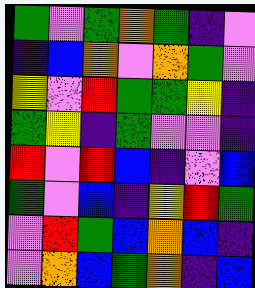[["green", "violet", "green", "orange", "green", "indigo", "violet"], ["indigo", "blue", "orange", "violet", "orange", "green", "violet"], ["yellow", "violet", "red", "green", "green", "yellow", "indigo"], ["green", "yellow", "indigo", "green", "violet", "violet", "indigo"], ["red", "violet", "red", "blue", "indigo", "violet", "blue"], ["green", "violet", "blue", "indigo", "yellow", "red", "green"], ["violet", "red", "green", "blue", "orange", "blue", "indigo"], ["violet", "orange", "blue", "green", "orange", "indigo", "blue"]]